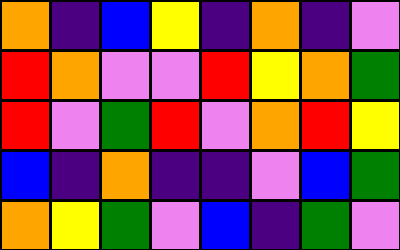[["orange", "indigo", "blue", "yellow", "indigo", "orange", "indigo", "violet"], ["red", "orange", "violet", "violet", "red", "yellow", "orange", "green"], ["red", "violet", "green", "red", "violet", "orange", "red", "yellow"], ["blue", "indigo", "orange", "indigo", "indigo", "violet", "blue", "green"], ["orange", "yellow", "green", "violet", "blue", "indigo", "green", "violet"]]